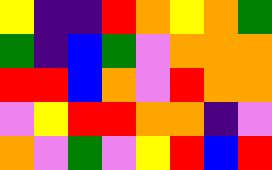[["yellow", "indigo", "indigo", "red", "orange", "yellow", "orange", "green"], ["green", "indigo", "blue", "green", "violet", "orange", "orange", "orange"], ["red", "red", "blue", "orange", "violet", "red", "orange", "orange"], ["violet", "yellow", "red", "red", "orange", "orange", "indigo", "violet"], ["orange", "violet", "green", "violet", "yellow", "red", "blue", "red"]]